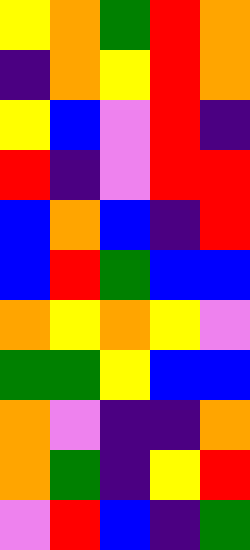[["yellow", "orange", "green", "red", "orange"], ["indigo", "orange", "yellow", "red", "orange"], ["yellow", "blue", "violet", "red", "indigo"], ["red", "indigo", "violet", "red", "red"], ["blue", "orange", "blue", "indigo", "red"], ["blue", "red", "green", "blue", "blue"], ["orange", "yellow", "orange", "yellow", "violet"], ["green", "green", "yellow", "blue", "blue"], ["orange", "violet", "indigo", "indigo", "orange"], ["orange", "green", "indigo", "yellow", "red"], ["violet", "red", "blue", "indigo", "green"]]